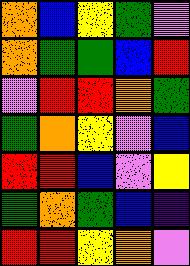[["orange", "blue", "yellow", "green", "violet"], ["orange", "green", "green", "blue", "red"], ["violet", "red", "red", "orange", "green"], ["green", "orange", "yellow", "violet", "blue"], ["red", "red", "blue", "violet", "yellow"], ["green", "orange", "green", "blue", "indigo"], ["red", "red", "yellow", "orange", "violet"]]